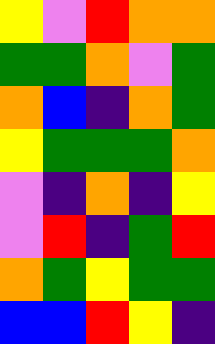[["yellow", "violet", "red", "orange", "orange"], ["green", "green", "orange", "violet", "green"], ["orange", "blue", "indigo", "orange", "green"], ["yellow", "green", "green", "green", "orange"], ["violet", "indigo", "orange", "indigo", "yellow"], ["violet", "red", "indigo", "green", "red"], ["orange", "green", "yellow", "green", "green"], ["blue", "blue", "red", "yellow", "indigo"]]